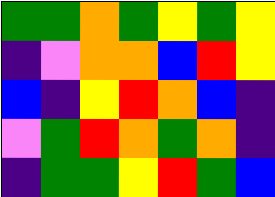[["green", "green", "orange", "green", "yellow", "green", "yellow"], ["indigo", "violet", "orange", "orange", "blue", "red", "yellow"], ["blue", "indigo", "yellow", "red", "orange", "blue", "indigo"], ["violet", "green", "red", "orange", "green", "orange", "indigo"], ["indigo", "green", "green", "yellow", "red", "green", "blue"]]